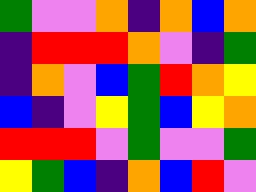[["green", "violet", "violet", "orange", "indigo", "orange", "blue", "orange"], ["indigo", "red", "red", "red", "orange", "violet", "indigo", "green"], ["indigo", "orange", "violet", "blue", "green", "red", "orange", "yellow"], ["blue", "indigo", "violet", "yellow", "green", "blue", "yellow", "orange"], ["red", "red", "red", "violet", "green", "violet", "violet", "green"], ["yellow", "green", "blue", "indigo", "orange", "blue", "red", "violet"]]